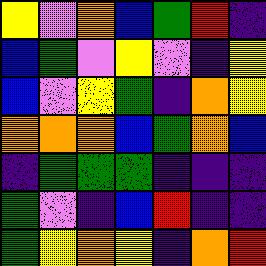[["yellow", "violet", "orange", "blue", "green", "red", "indigo"], ["blue", "green", "violet", "yellow", "violet", "indigo", "yellow"], ["blue", "violet", "yellow", "green", "indigo", "orange", "yellow"], ["orange", "orange", "orange", "blue", "green", "orange", "blue"], ["indigo", "green", "green", "green", "indigo", "indigo", "indigo"], ["green", "violet", "indigo", "blue", "red", "indigo", "indigo"], ["green", "yellow", "orange", "yellow", "indigo", "orange", "red"]]